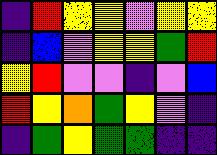[["indigo", "red", "yellow", "yellow", "violet", "yellow", "yellow"], ["indigo", "blue", "violet", "yellow", "yellow", "green", "red"], ["yellow", "red", "violet", "violet", "indigo", "violet", "blue"], ["red", "yellow", "orange", "green", "yellow", "violet", "indigo"], ["indigo", "green", "yellow", "green", "green", "indigo", "indigo"]]